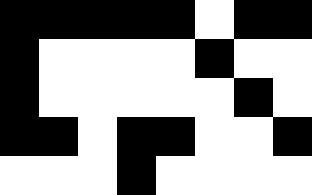[["black", "black", "black", "black", "black", "white", "black", "black"], ["black", "white", "white", "white", "white", "black", "white", "white"], ["black", "white", "white", "white", "white", "white", "black", "white"], ["black", "black", "white", "black", "black", "white", "white", "black"], ["white", "white", "white", "black", "white", "white", "white", "white"]]